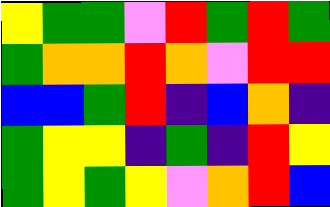[["yellow", "green", "green", "violet", "red", "green", "red", "green"], ["green", "orange", "orange", "red", "orange", "violet", "red", "red"], ["blue", "blue", "green", "red", "indigo", "blue", "orange", "indigo"], ["green", "yellow", "yellow", "indigo", "green", "indigo", "red", "yellow"], ["green", "yellow", "green", "yellow", "violet", "orange", "red", "blue"]]